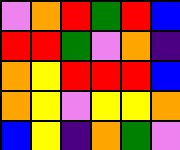[["violet", "orange", "red", "green", "red", "blue"], ["red", "red", "green", "violet", "orange", "indigo"], ["orange", "yellow", "red", "red", "red", "blue"], ["orange", "yellow", "violet", "yellow", "yellow", "orange"], ["blue", "yellow", "indigo", "orange", "green", "violet"]]